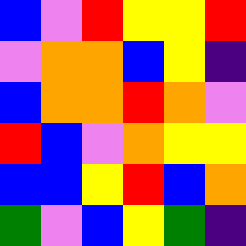[["blue", "violet", "red", "yellow", "yellow", "red"], ["violet", "orange", "orange", "blue", "yellow", "indigo"], ["blue", "orange", "orange", "red", "orange", "violet"], ["red", "blue", "violet", "orange", "yellow", "yellow"], ["blue", "blue", "yellow", "red", "blue", "orange"], ["green", "violet", "blue", "yellow", "green", "indigo"]]